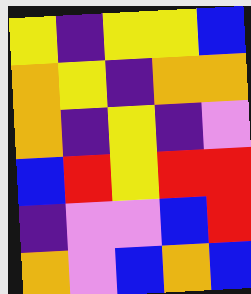[["yellow", "indigo", "yellow", "yellow", "blue"], ["orange", "yellow", "indigo", "orange", "orange"], ["orange", "indigo", "yellow", "indigo", "violet"], ["blue", "red", "yellow", "red", "red"], ["indigo", "violet", "violet", "blue", "red"], ["orange", "violet", "blue", "orange", "blue"]]